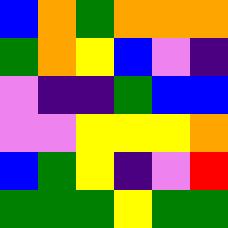[["blue", "orange", "green", "orange", "orange", "orange"], ["green", "orange", "yellow", "blue", "violet", "indigo"], ["violet", "indigo", "indigo", "green", "blue", "blue"], ["violet", "violet", "yellow", "yellow", "yellow", "orange"], ["blue", "green", "yellow", "indigo", "violet", "red"], ["green", "green", "green", "yellow", "green", "green"]]